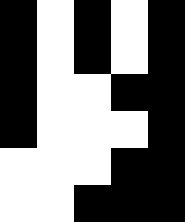[["black", "white", "black", "white", "black"], ["black", "white", "black", "white", "black"], ["black", "white", "white", "black", "black"], ["black", "white", "white", "white", "black"], ["white", "white", "white", "black", "black"], ["white", "white", "black", "black", "black"]]